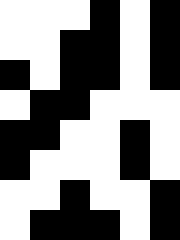[["white", "white", "white", "black", "white", "black"], ["white", "white", "black", "black", "white", "black"], ["black", "white", "black", "black", "white", "black"], ["white", "black", "black", "white", "white", "white"], ["black", "black", "white", "white", "black", "white"], ["black", "white", "white", "white", "black", "white"], ["white", "white", "black", "white", "white", "black"], ["white", "black", "black", "black", "white", "black"]]